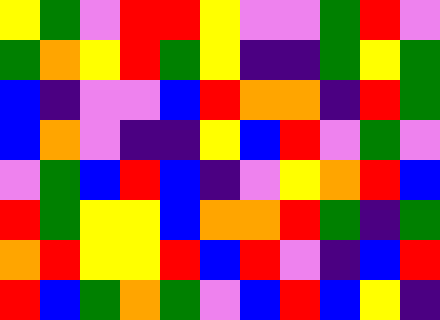[["yellow", "green", "violet", "red", "red", "yellow", "violet", "violet", "green", "red", "violet"], ["green", "orange", "yellow", "red", "green", "yellow", "indigo", "indigo", "green", "yellow", "green"], ["blue", "indigo", "violet", "violet", "blue", "red", "orange", "orange", "indigo", "red", "green"], ["blue", "orange", "violet", "indigo", "indigo", "yellow", "blue", "red", "violet", "green", "violet"], ["violet", "green", "blue", "red", "blue", "indigo", "violet", "yellow", "orange", "red", "blue"], ["red", "green", "yellow", "yellow", "blue", "orange", "orange", "red", "green", "indigo", "green"], ["orange", "red", "yellow", "yellow", "red", "blue", "red", "violet", "indigo", "blue", "red"], ["red", "blue", "green", "orange", "green", "violet", "blue", "red", "blue", "yellow", "indigo"]]